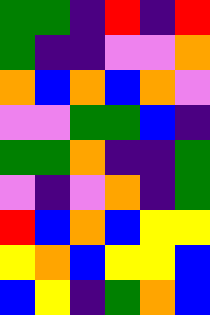[["green", "green", "indigo", "red", "indigo", "red"], ["green", "indigo", "indigo", "violet", "violet", "orange"], ["orange", "blue", "orange", "blue", "orange", "violet"], ["violet", "violet", "green", "green", "blue", "indigo"], ["green", "green", "orange", "indigo", "indigo", "green"], ["violet", "indigo", "violet", "orange", "indigo", "green"], ["red", "blue", "orange", "blue", "yellow", "yellow"], ["yellow", "orange", "blue", "yellow", "yellow", "blue"], ["blue", "yellow", "indigo", "green", "orange", "blue"]]